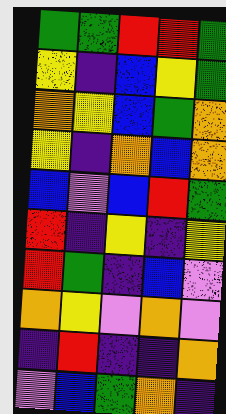[["green", "green", "red", "red", "green"], ["yellow", "indigo", "blue", "yellow", "green"], ["orange", "yellow", "blue", "green", "orange"], ["yellow", "indigo", "orange", "blue", "orange"], ["blue", "violet", "blue", "red", "green"], ["red", "indigo", "yellow", "indigo", "yellow"], ["red", "green", "indigo", "blue", "violet"], ["orange", "yellow", "violet", "orange", "violet"], ["indigo", "red", "indigo", "indigo", "orange"], ["violet", "blue", "green", "orange", "indigo"]]